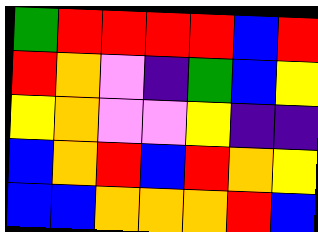[["green", "red", "red", "red", "red", "blue", "red"], ["red", "orange", "violet", "indigo", "green", "blue", "yellow"], ["yellow", "orange", "violet", "violet", "yellow", "indigo", "indigo"], ["blue", "orange", "red", "blue", "red", "orange", "yellow"], ["blue", "blue", "orange", "orange", "orange", "red", "blue"]]